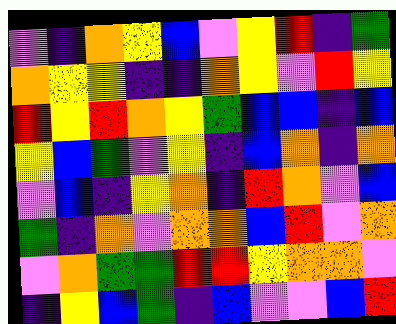[["violet", "indigo", "orange", "yellow", "blue", "violet", "yellow", "red", "indigo", "green"], ["orange", "yellow", "yellow", "indigo", "indigo", "orange", "yellow", "violet", "red", "yellow"], ["red", "yellow", "red", "orange", "yellow", "green", "blue", "blue", "indigo", "blue"], ["yellow", "blue", "green", "violet", "yellow", "indigo", "blue", "orange", "indigo", "orange"], ["violet", "blue", "indigo", "yellow", "orange", "indigo", "red", "orange", "violet", "blue"], ["green", "indigo", "orange", "violet", "orange", "orange", "blue", "red", "violet", "orange"], ["violet", "orange", "green", "green", "red", "red", "yellow", "orange", "orange", "violet"], ["indigo", "yellow", "blue", "green", "indigo", "blue", "violet", "violet", "blue", "red"]]